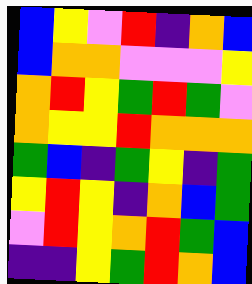[["blue", "yellow", "violet", "red", "indigo", "orange", "blue"], ["blue", "orange", "orange", "violet", "violet", "violet", "yellow"], ["orange", "red", "yellow", "green", "red", "green", "violet"], ["orange", "yellow", "yellow", "red", "orange", "orange", "orange"], ["green", "blue", "indigo", "green", "yellow", "indigo", "green"], ["yellow", "red", "yellow", "indigo", "orange", "blue", "green"], ["violet", "red", "yellow", "orange", "red", "green", "blue"], ["indigo", "indigo", "yellow", "green", "red", "orange", "blue"]]